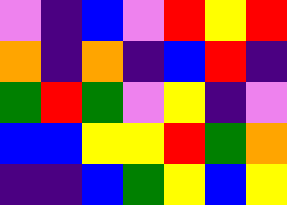[["violet", "indigo", "blue", "violet", "red", "yellow", "red"], ["orange", "indigo", "orange", "indigo", "blue", "red", "indigo"], ["green", "red", "green", "violet", "yellow", "indigo", "violet"], ["blue", "blue", "yellow", "yellow", "red", "green", "orange"], ["indigo", "indigo", "blue", "green", "yellow", "blue", "yellow"]]